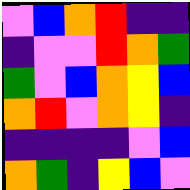[["violet", "blue", "orange", "red", "indigo", "indigo"], ["indigo", "violet", "violet", "red", "orange", "green"], ["green", "violet", "blue", "orange", "yellow", "blue"], ["orange", "red", "violet", "orange", "yellow", "indigo"], ["indigo", "indigo", "indigo", "indigo", "violet", "blue"], ["orange", "green", "indigo", "yellow", "blue", "violet"]]